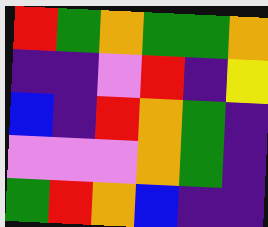[["red", "green", "orange", "green", "green", "orange"], ["indigo", "indigo", "violet", "red", "indigo", "yellow"], ["blue", "indigo", "red", "orange", "green", "indigo"], ["violet", "violet", "violet", "orange", "green", "indigo"], ["green", "red", "orange", "blue", "indigo", "indigo"]]